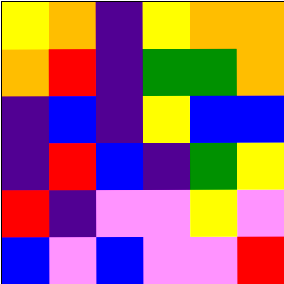[["yellow", "orange", "indigo", "yellow", "orange", "orange"], ["orange", "red", "indigo", "green", "green", "orange"], ["indigo", "blue", "indigo", "yellow", "blue", "blue"], ["indigo", "red", "blue", "indigo", "green", "yellow"], ["red", "indigo", "violet", "violet", "yellow", "violet"], ["blue", "violet", "blue", "violet", "violet", "red"]]